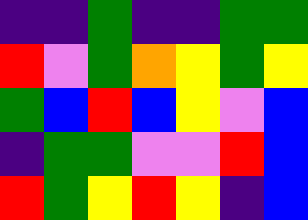[["indigo", "indigo", "green", "indigo", "indigo", "green", "green"], ["red", "violet", "green", "orange", "yellow", "green", "yellow"], ["green", "blue", "red", "blue", "yellow", "violet", "blue"], ["indigo", "green", "green", "violet", "violet", "red", "blue"], ["red", "green", "yellow", "red", "yellow", "indigo", "blue"]]